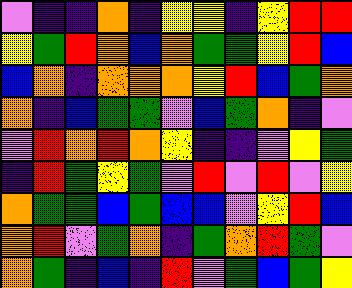[["violet", "indigo", "indigo", "orange", "indigo", "yellow", "yellow", "indigo", "yellow", "red", "red"], ["yellow", "green", "red", "orange", "blue", "orange", "green", "green", "yellow", "red", "blue"], ["blue", "orange", "indigo", "orange", "orange", "orange", "yellow", "red", "blue", "green", "orange"], ["orange", "indigo", "blue", "green", "green", "violet", "blue", "green", "orange", "indigo", "violet"], ["violet", "red", "orange", "red", "orange", "yellow", "indigo", "indigo", "violet", "yellow", "green"], ["indigo", "red", "green", "yellow", "green", "violet", "red", "violet", "red", "violet", "yellow"], ["orange", "green", "green", "blue", "green", "blue", "blue", "violet", "yellow", "red", "blue"], ["orange", "red", "violet", "green", "orange", "indigo", "green", "orange", "red", "green", "violet"], ["orange", "green", "indigo", "blue", "indigo", "red", "violet", "green", "blue", "green", "yellow"]]